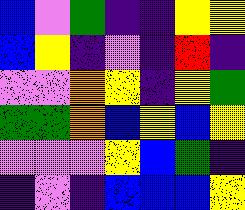[["blue", "violet", "green", "indigo", "indigo", "yellow", "yellow"], ["blue", "yellow", "indigo", "violet", "indigo", "red", "indigo"], ["violet", "violet", "orange", "yellow", "indigo", "yellow", "green"], ["green", "green", "orange", "blue", "yellow", "blue", "yellow"], ["violet", "violet", "violet", "yellow", "blue", "green", "indigo"], ["indigo", "violet", "indigo", "blue", "blue", "blue", "yellow"]]